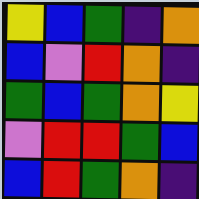[["yellow", "blue", "green", "indigo", "orange"], ["blue", "violet", "red", "orange", "indigo"], ["green", "blue", "green", "orange", "yellow"], ["violet", "red", "red", "green", "blue"], ["blue", "red", "green", "orange", "indigo"]]